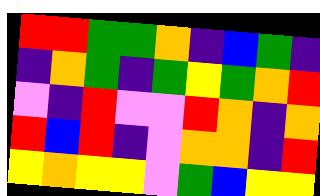[["red", "red", "green", "green", "orange", "indigo", "blue", "green", "indigo"], ["indigo", "orange", "green", "indigo", "green", "yellow", "green", "orange", "red"], ["violet", "indigo", "red", "violet", "violet", "red", "orange", "indigo", "orange"], ["red", "blue", "red", "indigo", "violet", "orange", "orange", "indigo", "red"], ["yellow", "orange", "yellow", "yellow", "violet", "green", "blue", "yellow", "yellow"]]